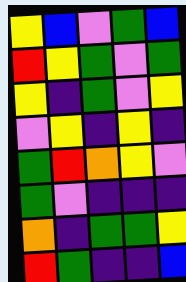[["yellow", "blue", "violet", "green", "blue"], ["red", "yellow", "green", "violet", "green"], ["yellow", "indigo", "green", "violet", "yellow"], ["violet", "yellow", "indigo", "yellow", "indigo"], ["green", "red", "orange", "yellow", "violet"], ["green", "violet", "indigo", "indigo", "indigo"], ["orange", "indigo", "green", "green", "yellow"], ["red", "green", "indigo", "indigo", "blue"]]